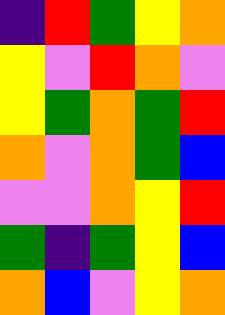[["indigo", "red", "green", "yellow", "orange"], ["yellow", "violet", "red", "orange", "violet"], ["yellow", "green", "orange", "green", "red"], ["orange", "violet", "orange", "green", "blue"], ["violet", "violet", "orange", "yellow", "red"], ["green", "indigo", "green", "yellow", "blue"], ["orange", "blue", "violet", "yellow", "orange"]]